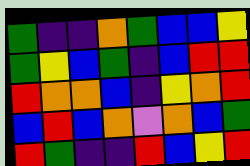[["green", "indigo", "indigo", "orange", "green", "blue", "blue", "yellow"], ["green", "yellow", "blue", "green", "indigo", "blue", "red", "red"], ["red", "orange", "orange", "blue", "indigo", "yellow", "orange", "red"], ["blue", "red", "blue", "orange", "violet", "orange", "blue", "green"], ["red", "green", "indigo", "indigo", "red", "blue", "yellow", "red"]]